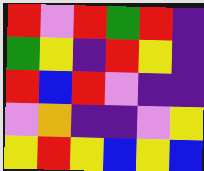[["red", "violet", "red", "green", "red", "indigo"], ["green", "yellow", "indigo", "red", "yellow", "indigo"], ["red", "blue", "red", "violet", "indigo", "indigo"], ["violet", "orange", "indigo", "indigo", "violet", "yellow"], ["yellow", "red", "yellow", "blue", "yellow", "blue"]]